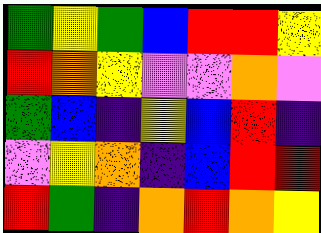[["green", "yellow", "green", "blue", "red", "red", "yellow"], ["red", "orange", "yellow", "violet", "violet", "orange", "violet"], ["green", "blue", "indigo", "yellow", "blue", "red", "indigo"], ["violet", "yellow", "orange", "indigo", "blue", "red", "red"], ["red", "green", "indigo", "orange", "red", "orange", "yellow"]]